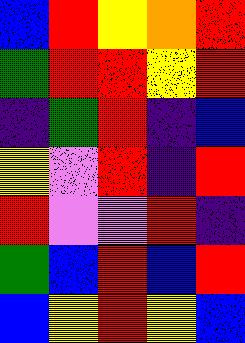[["blue", "red", "yellow", "orange", "red"], ["green", "red", "red", "yellow", "red"], ["indigo", "green", "red", "indigo", "blue"], ["yellow", "violet", "red", "indigo", "red"], ["red", "violet", "violet", "red", "indigo"], ["green", "blue", "red", "blue", "red"], ["blue", "yellow", "red", "yellow", "blue"]]